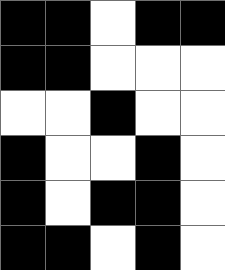[["black", "black", "white", "black", "black"], ["black", "black", "white", "white", "white"], ["white", "white", "black", "white", "white"], ["black", "white", "white", "black", "white"], ["black", "white", "black", "black", "white"], ["black", "black", "white", "black", "white"]]